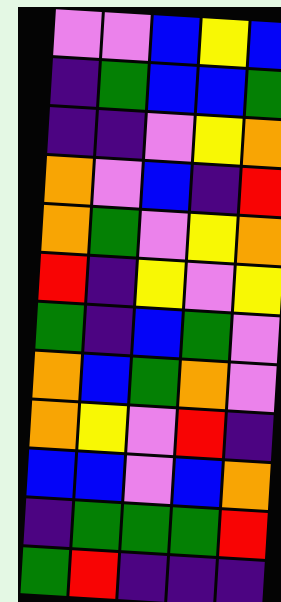[["violet", "violet", "blue", "yellow", "blue"], ["indigo", "green", "blue", "blue", "green"], ["indigo", "indigo", "violet", "yellow", "orange"], ["orange", "violet", "blue", "indigo", "red"], ["orange", "green", "violet", "yellow", "orange"], ["red", "indigo", "yellow", "violet", "yellow"], ["green", "indigo", "blue", "green", "violet"], ["orange", "blue", "green", "orange", "violet"], ["orange", "yellow", "violet", "red", "indigo"], ["blue", "blue", "violet", "blue", "orange"], ["indigo", "green", "green", "green", "red"], ["green", "red", "indigo", "indigo", "indigo"]]